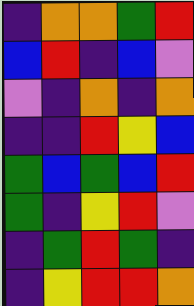[["indigo", "orange", "orange", "green", "red"], ["blue", "red", "indigo", "blue", "violet"], ["violet", "indigo", "orange", "indigo", "orange"], ["indigo", "indigo", "red", "yellow", "blue"], ["green", "blue", "green", "blue", "red"], ["green", "indigo", "yellow", "red", "violet"], ["indigo", "green", "red", "green", "indigo"], ["indigo", "yellow", "red", "red", "orange"]]